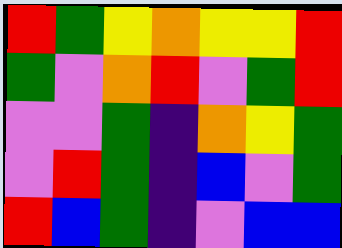[["red", "green", "yellow", "orange", "yellow", "yellow", "red"], ["green", "violet", "orange", "red", "violet", "green", "red"], ["violet", "violet", "green", "indigo", "orange", "yellow", "green"], ["violet", "red", "green", "indigo", "blue", "violet", "green"], ["red", "blue", "green", "indigo", "violet", "blue", "blue"]]